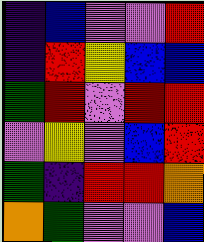[["indigo", "blue", "violet", "violet", "red"], ["indigo", "red", "yellow", "blue", "blue"], ["green", "red", "violet", "red", "red"], ["violet", "yellow", "violet", "blue", "red"], ["green", "indigo", "red", "red", "orange"], ["orange", "green", "violet", "violet", "blue"]]